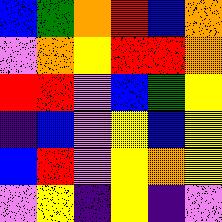[["blue", "green", "orange", "red", "blue", "orange"], ["violet", "orange", "yellow", "red", "red", "orange"], ["red", "red", "violet", "blue", "green", "yellow"], ["indigo", "blue", "violet", "yellow", "blue", "yellow"], ["blue", "red", "violet", "yellow", "orange", "yellow"], ["violet", "yellow", "indigo", "yellow", "indigo", "violet"]]